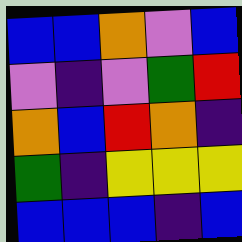[["blue", "blue", "orange", "violet", "blue"], ["violet", "indigo", "violet", "green", "red"], ["orange", "blue", "red", "orange", "indigo"], ["green", "indigo", "yellow", "yellow", "yellow"], ["blue", "blue", "blue", "indigo", "blue"]]